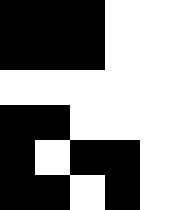[["black", "black", "black", "white", "white"], ["black", "black", "black", "white", "white"], ["white", "white", "white", "white", "white"], ["black", "black", "white", "white", "white"], ["black", "white", "black", "black", "white"], ["black", "black", "white", "black", "white"]]